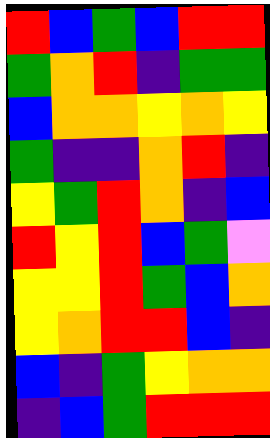[["red", "blue", "green", "blue", "red", "red"], ["green", "orange", "red", "indigo", "green", "green"], ["blue", "orange", "orange", "yellow", "orange", "yellow"], ["green", "indigo", "indigo", "orange", "red", "indigo"], ["yellow", "green", "red", "orange", "indigo", "blue"], ["red", "yellow", "red", "blue", "green", "violet"], ["yellow", "yellow", "red", "green", "blue", "orange"], ["yellow", "orange", "red", "red", "blue", "indigo"], ["blue", "indigo", "green", "yellow", "orange", "orange"], ["indigo", "blue", "green", "red", "red", "red"]]